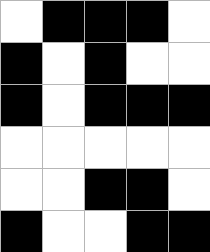[["white", "black", "black", "black", "white"], ["black", "white", "black", "white", "white"], ["black", "white", "black", "black", "black"], ["white", "white", "white", "white", "white"], ["white", "white", "black", "black", "white"], ["black", "white", "white", "black", "black"]]